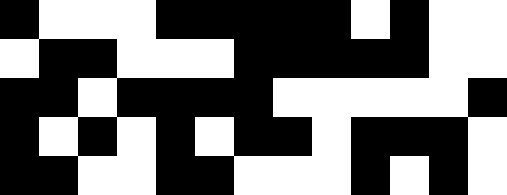[["black", "white", "white", "white", "black", "black", "black", "black", "black", "white", "black", "white", "white"], ["white", "black", "black", "white", "white", "white", "black", "black", "black", "black", "black", "white", "white"], ["black", "black", "white", "black", "black", "black", "black", "white", "white", "white", "white", "white", "black"], ["black", "white", "black", "white", "black", "white", "black", "black", "white", "black", "black", "black", "white"], ["black", "black", "white", "white", "black", "black", "white", "white", "white", "black", "white", "black", "white"]]